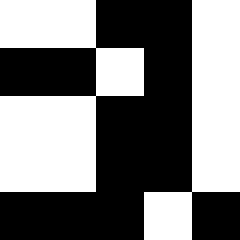[["white", "white", "black", "black", "white"], ["black", "black", "white", "black", "white"], ["white", "white", "black", "black", "white"], ["white", "white", "black", "black", "white"], ["black", "black", "black", "white", "black"]]